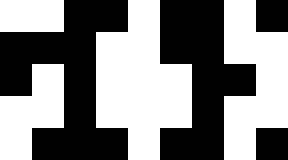[["white", "white", "black", "black", "white", "black", "black", "white", "black"], ["black", "black", "black", "white", "white", "black", "black", "white", "white"], ["black", "white", "black", "white", "white", "white", "black", "black", "white"], ["white", "white", "black", "white", "white", "white", "black", "white", "white"], ["white", "black", "black", "black", "white", "black", "black", "white", "black"]]